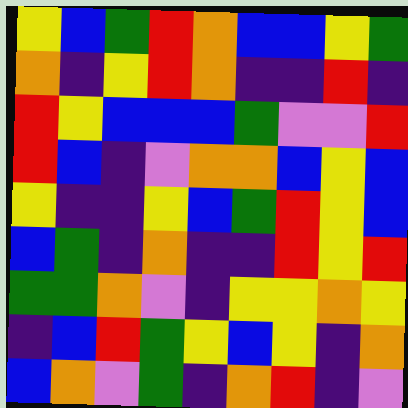[["yellow", "blue", "green", "red", "orange", "blue", "blue", "yellow", "green"], ["orange", "indigo", "yellow", "red", "orange", "indigo", "indigo", "red", "indigo"], ["red", "yellow", "blue", "blue", "blue", "green", "violet", "violet", "red"], ["red", "blue", "indigo", "violet", "orange", "orange", "blue", "yellow", "blue"], ["yellow", "indigo", "indigo", "yellow", "blue", "green", "red", "yellow", "blue"], ["blue", "green", "indigo", "orange", "indigo", "indigo", "red", "yellow", "red"], ["green", "green", "orange", "violet", "indigo", "yellow", "yellow", "orange", "yellow"], ["indigo", "blue", "red", "green", "yellow", "blue", "yellow", "indigo", "orange"], ["blue", "orange", "violet", "green", "indigo", "orange", "red", "indigo", "violet"]]